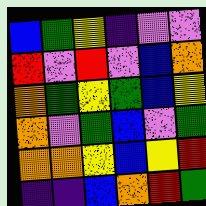[["blue", "green", "yellow", "indigo", "violet", "violet"], ["red", "violet", "red", "violet", "blue", "orange"], ["orange", "green", "yellow", "green", "blue", "yellow"], ["orange", "violet", "green", "blue", "violet", "green"], ["orange", "orange", "yellow", "blue", "yellow", "red"], ["indigo", "indigo", "blue", "orange", "red", "green"]]